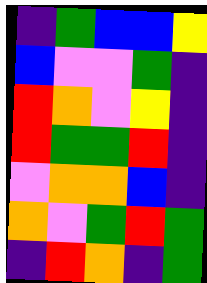[["indigo", "green", "blue", "blue", "yellow"], ["blue", "violet", "violet", "green", "indigo"], ["red", "orange", "violet", "yellow", "indigo"], ["red", "green", "green", "red", "indigo"], ["violet", "orange", "orange", "blue", "indigo"], ["orange", "violet", "green", "red", "green"], ["indigo", "red", "orange", "indigo", "green"]]